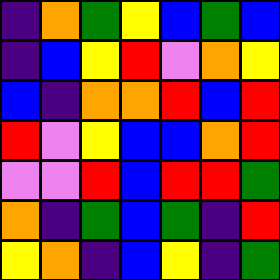[["indigo", "orange", "green", "yellow", "blue", "green", "blue"], ["indigo", "blue", "yellow", "red", "violet", "orange", "yellow"], ["blue", "indigo", "orange", "orange", "red", "blue", "red"], ["red", "violet", "yellow", "blue", "blue", "orange", "red"], ["violet", "violet", "red", "blue", "red", "red", "green"], ["orange", "indigo", "green", "blue", "green", "indigo", "red"], ["yellow", "orange", "indigo", "blue", "yellow", "indigo", "green"]]